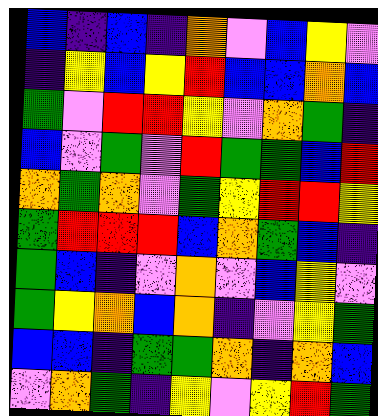[["blue", "indigo", "blue", "indigo", "orange", "violet", "blue", "yellow", "violet"], ["indigo", "yellow", "blue", "yellow", "red", "blue", "blue", "orange", "blue"], ["green", "violet", "red", "red", "yellow", "violet", "orange", "green", "indigo"], ["blue", "violet", "green", "violet", "red", "green", "green", "blue", "red"], ["orange", "green", "orange", "violet", "green", "yellow", "red", "red", "yellow"], ["green", "red", "red", "red", "blue", "orange", "green", "blue", "indigo"], ["green", "blue", "indigo", "violet", "orange", "violet", "blue", "yellow", "violet"], ["green", "yellow", "orange", "blue", "orange", "indigo", "violet", "yellow", "green"], ["blue", "blue", "indigo", "green", "green", "orange", "indigo", "orange", "blue"], ["violet", "orange", "green", "indigo", "yellow", "violet", "yellow", "red", "green"]]